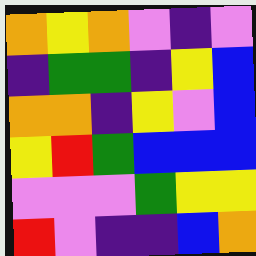[["orange", "yellow", "orange", "violet", "indigo", "violet"], ["indigo", "green", "green", "indigo", "yellow", "blue"], ["orange", "orange", "indigo", "yellow", "violet", "blue"], ["yellow", "red", "green", "blue", "blue", "blue"], ["violet", "violet", "violet", "green", "yellow", "yellow"], ["red", "violet", "indigo", "indigo", "blue", "orange"]]